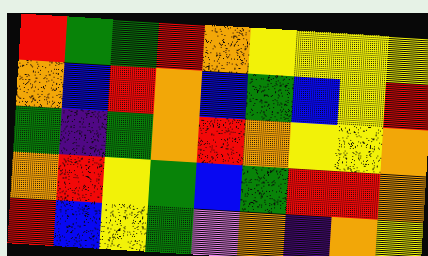[["red", "green", "green", "red", "orange", "yellow", "yellow", "yellow", "yellow"], ["orange", "blue", "red", "orange", "blue", "green", "blue", "yellow", "red"], ["green", "indigo", "green", "orange", "red", "orange", "yellow", "yellow", "orange"], ["orange", "red", "yellow", "green", "blue", "green", "red", "red", "orange"], ["red", "blue", "yellow", "green", "violet", "orange", "indigo", "orange", "yellow"]]